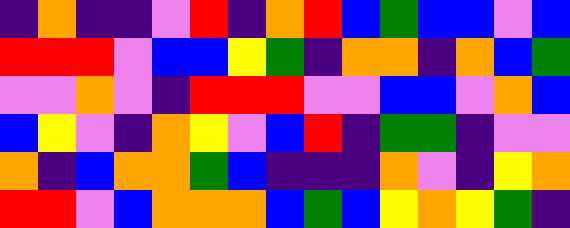[["indigo", "orange", "indigo", "indigo", "violet", "red", "indigo", "orange", "red", "blue", "green", "blue", "blue", "violet", "blue"], ["red", "red", "red", "violet", "blue", "blue", "yellow", "green", "indigo", "orange", "orange", "indigo", "orange", "blue", "green"], ["violet", "violet", "orange", "violet", "indigo", "red", "red", "red", "violet", "violet", "blue", "blue", "violet", "orange", "blue"], ["blue", "yellow", "violet", "indigo", "orange", "yellow", "violet", "blue", "red", "indigo", "green", "green", "indigo", "violet", "violet"], ["orange", "indigo", "blue", "orange", "orange", "green", "blue", "indigo", "indigo", "indigo", "orange", "violet", "indigo", "yellow", "orange"], ["red", "red", "violet", "blue", "orange", "orange", "orange", "blue", "green", "blue", "yellow", "orange", "yellow", "green", "indigo"]]